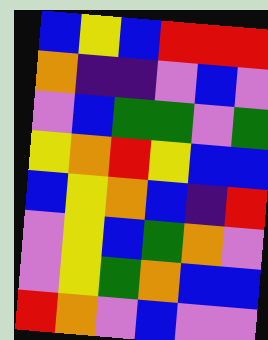[["blue", "yellow", "blue", "red", "red", "red"], ["orange", "indigo", "indigo", "violet", "blue", "violet"], ["violet", "blue", "green", "green", "violet", "green"], ["yellow", "orange", "red", "yellow", "blue", "blue"], ["blue", "yellow", "orange", "blue", "indigo", "red"], ["violet", "yellow", "blue", "green", "orange", "violet"], ["violet", "yellow", "green", "orange", "blue", "blue"], ["red", "orange", "violet", "blue", "violet", "violet"]]